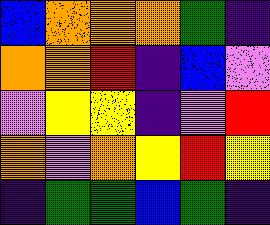[["blue", "orange", "orange", "orange", "green", "indigo"], ["orange", "orange", "red", "indigo", "blue", "violet"], ["violet", "yellow", "yellow", "indigo", "violet", "red"], ["orange", "violet", "orange", "yellow", "red", "yellow"], ["indigo", "green", "green", "blue", "green", "indigo"]]